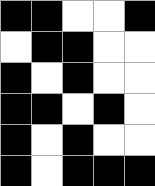[["black", "black", "white", "white", "black"], ["white", "black", "black", "white", "white"], ["black", "white", "black", "white", "white"], ["black", "black", "white", "black", "white"], ["black", "white", "black", "white", "white"], ["black", "white", "black", "black", "black"]]